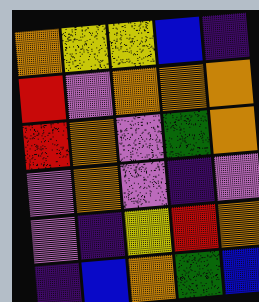[["orange", "yellow", "yellow", "blue", "indigo"], ["red", "violet", "orange", "orange", "orange"], ["red", "orange", "violet", "green", "orange"], ["violet", "orange", "violet", "indigo", "violet"], ["violet", "indigo", "yellow", "red", "orange"], ["indigo", "blue", "orange", "green", "blue"]]